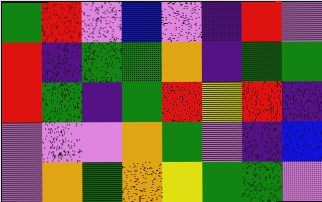[["green", "red", "violet", "blue", "violet", "indigo", "red", "violet"], ["red", "indigo", "green", "green", "orange", "indigo", "green", "green"], ["red", "green", "indigo", "green", "red", "yellow", "red", "indigo"], ["violet", "violet", "violet", "orange", "green", "violet", "indigo", "blue"], ["violet", "orange", "green", "orange", "yellow", "green", "green", "violet"]]